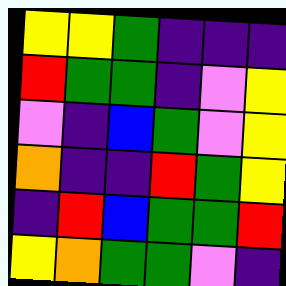[["yellow", "yellow", "green", "indigo", "indigo", "indigo"], ["red", "green", "green", "indigo", "violet", "yellow"], ["violet", "indigo", "blue", "green", "violet", "yellow"], ["orange", "indigo", "indigo", "red", "green", "yellow"], ["indigo", "red", "blue", "green", "green", "red"], ["yellow", "orange", "green", "green", "violet", "indigo"]]